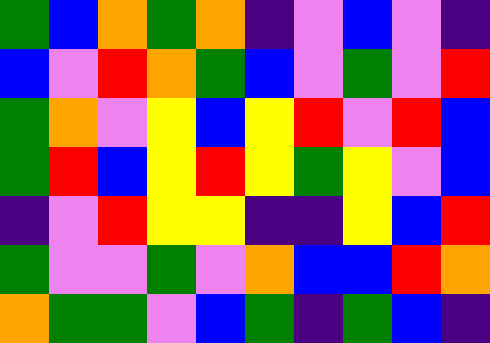[["green", "blue", "orange", "green", "orange", "indigo", "violet", "blue", "violet", "indigo"], ["blue", "violet", "red", "orange", "green", "blue", "violet", "green", "violet", "red"], ["green", "orange", "violet", "yellow", "blue", "yellow", "red", "violet", "red", "blue"], ["green", "red", "blue", "yellow", "red", "yellow", "green", "yellow", "violet", "blue"], ["indigo", "violet", "red", "yellow", "yellow", "indigo", "indigo", "yellow", "blue", "red"], ["green", "violet", "violet", "green", "violet", "orange", "blue", "blue", "red", "orange"], ["orange", "green", "green", "violet", "blue", "green", "indigo", "green", "blue", "indigo"]]